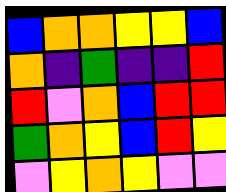[["blue", "orange", "orange", "yellow", "yellow", "blue"], ["orange", "indigo", "green", "indigo", "indigo", "red"], ["red", "violet", "orange", "blue", "red", "red"], ["green", "orange", "yellow", "blue", "red", "yellow"], ["violet", "yellow", "orange", "yellow", "violet", "violet"]]